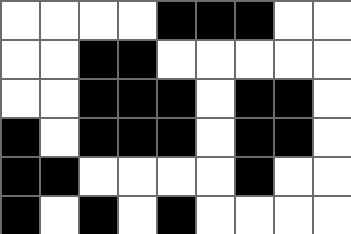[["white", "white", "white", "white", "black", "black", "black", "white", "white"], ["white", "white", "black", "black", "white", "white", "white", "white", "white"], ["white", "white", "black", "black", "black", "white", "black", "black", "white"], ["black", "white", "black", "black", "black", "white", "black", "black", "white"], ["black", "black", "white", "white", "white", "white", "black", "white", "white"], ["black", "white", "black", "white", "black", "white", "white", "white", "white"]]